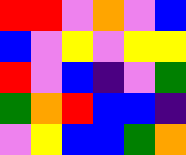[["red", "red", "violet", "orange", "violet", "blue"], ["blue", "violet", "yellow", "violet", "yellow", "yellow"], ["red", "violet", "blue", "indigo", "violet", "green"], ["green", "orange", "red", "blue", "blue", "indigo"], ["violet", "yellow", "blue", "blue", "green", "orange"]]